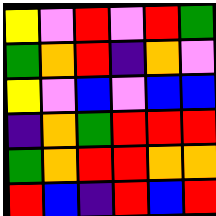[["yellow", "violet", "red", "violet", "red", "green"], ["green", "orange", "red", "indigo", "orange", "violet"], ["yellow", "violet", "blue", "violet", "blue", "blue"], ["indigo", "orange", "green", "red", "red", "red"], ["green", "orange", "red", "red", "orange", "orange"], ["red", "blue", "indigo", "red", "blue", "red"]]